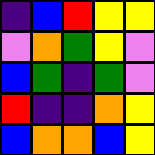[["indigo", "blue", "red", "yellow", "yellow"], ["violet", "orange", "green", "yellow", "violet"], ["blue", "green", "indigo", "green", "violet"], ["red", "indigo", "indigo", "orange", "yellow"], ["blue", "orange", "orange", "blue", "yellow"]]